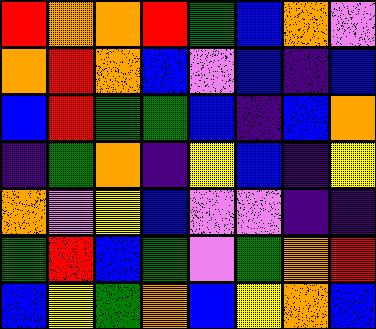[["red", "orange", "orange", "red", "green", "blue", "orange", "violet"], ["orange", "red", "orange", "blue", "violet", "blue", "indigo", "blue"], ["blue", "red", "green", "green", "blue", "indigo", "blue", "orange"], ["indigo", "green", "orange", "indigo", "yellow", "blue", "indigo", "yellow"], ["orange", "violet", "yellow", "blue", "violet", "violet", "indigo", "indigo"], ["green", "red", "blue", "green", "violet", "green", "orange", "red"], ["blue", "yellow", "green", "orange", "blue", "yellow", "orange", "blue"]]